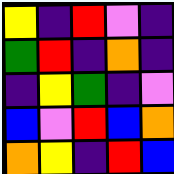[["yellow", "indigo", "red", "violet", "indigo"], ["green", "red", "indigo", "orange", "indigo"], ["indigo", "yellow", "green", "indigo", "violet"], ["blue", "violet", "red", "blue", "orange"], ["orange", "yellow", "indigo", "red", "blue"]]